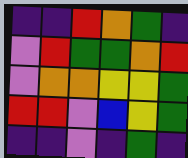[["indigo", "indigo", "red", "orange", "green", "indigo"], ["violet", "red", "green", "green", "orange", "red"], ["violet", "orange", "orange", "yellow", "yellow", "green"], ["red", "red", "violet", "blue", "yellow", "green"], ["indigo", "indigo", "violet", "indigo", "green", "indigo"]]